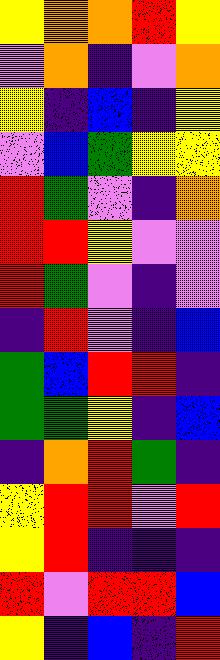[["yellow", "orange", "orange", "red", "yellow"], ["violet", "orange", "indigo", "violet", "orange"], ["yellow", "indigo", "blue", "indigo", "yellow"], ["violet", "blue", "green", "yellow", "yellow"], ["red", "green", "violet", "indigo", "orange"], ["red", "red", "yellow", "violet", "violet"], ["red", "green", "violet", "indigo", "violet"], ["indigo", "red", "violet", "indigo", "blue"], ["green", "blue", "red", "red", "indigo"], ["green", "green", "yellow", "indigo", "blue"], ["indigo", "orange", "red", "green", "indigo"], ["yellow", "red", "red", "violet", "red"], ["yellow", "red", "indigo", "indigo", "indigo"], ["red", "violet", "red", "red", "blue"], ["yellow", "indigo", "blue", "indigo", "red"]]